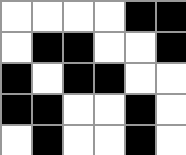[["white", "white", "white", "white", "black", "black"], ["white", "black", "black", "white", "white", "black"], ["black", "white", "black", "black", "white", "white"], ["black", "black", "white", "white", "black", "white"], ["white", "black", "white", "white", "black", "white"]]